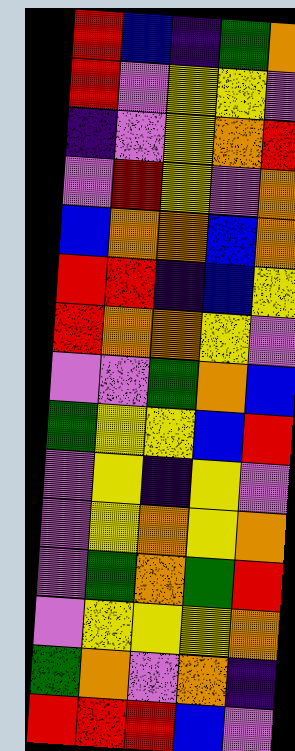[["red", "blue", "indigo", "green", "orange"], ["red", "violet", "yellow", "yellow", "violet"], ["indigo", "violet", "yellow", "orange", "red"], ["violet", "red", "yellow", "violet", "orange"], ["blue", "orange", "orange", "blue", "orange"], ["red", "red", "indigo", "blue", "yellow"], ["red", "orange", "orange", "yellow", "violet"], ["violet", "violet", "green", "orange", "blue"], ["green", "yellow", "yellow", "blue", "red"], ["violet", "yellow", "indigo", "yellow", "violet"], ["violet", "yellow", "orange", "yellow", "orange"], ["violet", "green", "orange", "green", "red"], ["violet", "yellow", "yellow", "yellow", "orange"], ["green", "orange", "violet", "orange", "indigo"], ["red", "red", "red", "blue", "violet"]]